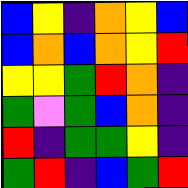[["blue", "yellow", "indigo", "orange", "yellow", "blue"], ["blue", "orange", "blue", "orange", "yellow", "red"], ["yellow", "yellow", "green", "red", "orange", "indigo"], ["green", "violet", "green", "blue", "orange", "indigo"], ["red", "indigo", "green", "green", "yellow", "indigo"], ["green", "red", "indigo", "blue", "green", "red"]]